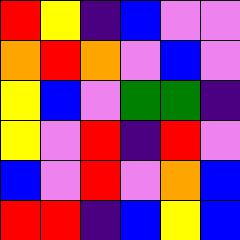[["red", "yellow", "indigo", "blue", "violet", "violet"], ["orange", "red", "orange", "violet", "blue", "violet"], ["yellow", "blue", "violet", "green", "green", "indigo"], ["yellow", "violet", "red", "indigo", "red", "violet"], ["blue", "violet", "red", "violet", "orange", "blue"], ["red", "red", "indigo", "blue", "yellow", "blue"]]